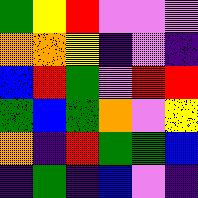[["green", "yellow", "red", "violet", "violet", "violet"], ["orange", "orange", "yellow", "indigo", "violet", "indigo"], ["blue", "red", "green", "violet", "red", "red"], ["green", "blue", "green", "orange", "violet", "yellow"], ["orange", "indigo", "red", "green", "green", "blue"], ["indigo", "green", "indigo", "blue", "violet", "indigo"]]